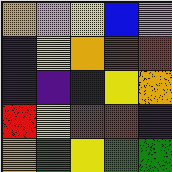[["orange", "violet", "yellow", "blue", "violet"], ["indigo", "yellow", "orange", "red", "red"], ["indigo", "indigo", "blue", "yellow", "orange"], ["red", "yellow", "red", "red", "indigo"], ["orange", "green", "yellow", "green", "green"]]